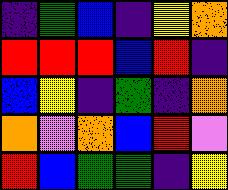[["indigo", "green", "blue", "indigo", "yellow", "orange"], ["red", "red", "red", "blue", "red", "indigo"], ["blue", "yellow", "indigo", "green", "indigo", "orange"], ["orange", "violet", "orange", "blue", "red", "violet"], ["red", "blue", "green", "green", "indigo", "yellow"]]